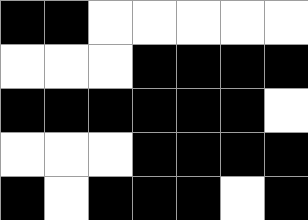[["black", "black", "white", "white", "white", "white", "white"], ["white", "white", "white", "black", "black", "black", "black"], ["black", "black", "black", "black", "black", "black", "white"], ["white", "white", "white", "black", "black", "black", "black"], ["black", "white", "black", "black", "black", "white", "black"]]